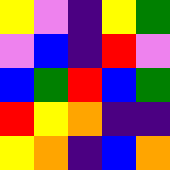[["yellow", "violet", "indigo", "yellow", "green"], ["violet", "blue", "indigo", "red", "violet"], ["blue", "green", "red", "blue", "green"], ["red", "yellow", "orange", "indigo", "indigo"], ["yellow", "orange", "indigo", "blue", "orange"]]